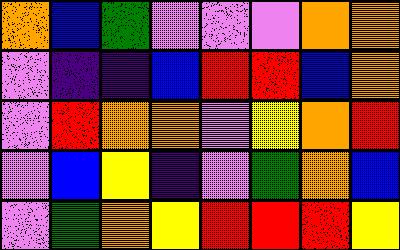[["orange", "blue", "green", "violet", "violet", "violet", "orange", "orange"], ["violet", "indigo", "indigo", "blue", "red", "red", "blue", "orange"], ["violet", "red", "orange", "orange", "violet", "yellow", "orange", "red"], ["violet", "blue", "yellow", "indigo", "violet", "green", "orange", "blue"], ["violet", "green", "orange", "yellow", "red", "red", "red", "yellow"]]